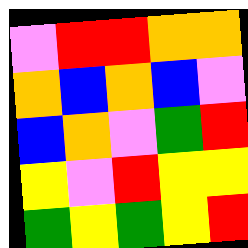[["violet", "red", "red", "orange", "orange"], ["orange", "blue", "orange", "blue", "violet"], ["blue", "orange", "violet", "green", "red"], ["yellow", "violet", "red", "yellow", "yellow"], ["green", "yellow", "green", "yellow", "red"]]